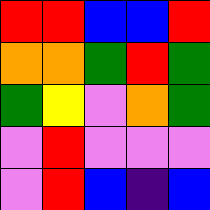[["red", "red", "blue", "blue", "red"], ["orange", "orange", "green", "red", "green"], ["green", "yellow", "violet", "orange", "green"], ["violet", "red", "violet", "violet", "violet"], ["violet", "red", "blue", "indigo", "blue"]]